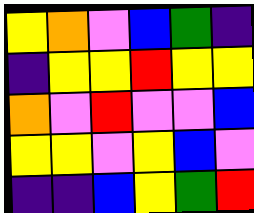[["yellow", "orange", "violet", "blue", "green", "indigo"], ["indigo", "yellow", "yellow", "red", "yellow", "yellow"], ["orange", "violet", "red", "violet", "violet", "blue"], ["yellow", "yellow", "violet", "yellow", "blue", "violet"], ["indigo", "indigo", "blue", "yellow", "green", "red"]]